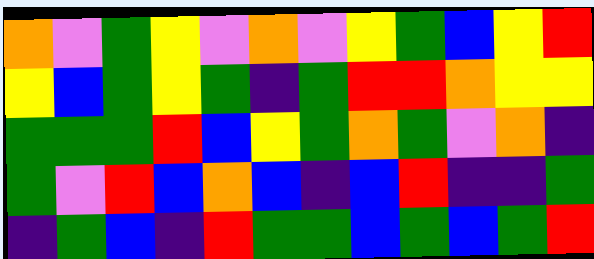[["orange", "violet", "green", "yellow", "violet", "orange", "violet", "yellow", "green", "blue", "yellow", "red"], ["yellow", "blue", "green", "yellow", "green", "indigo", "green", "red", "red", "orange", "yellow", "yellow"], ["green", "green", "green", "red", "blue", "yellow", "green", "orange", "green", "violet", "orange", "indigo"], ["green", "violet", "red", "blue", "orange", "blue", "indigo", "blue", "red", "indigo", "indigo", "green"], ["indigo", "green", "blue", "indigo", "red", "green", "green", "blue", "green", "blue", "green", "red"]]